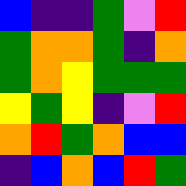[["blue", "indigo", "indigo", "green", "violet", "red"], ["green", "orange", "orange", "green", "indigo", "orange"], ["green", "orange", "yellow", "green", "green", "green"], ["yellow", "green", "yellow", "indigo", "violet", "red"], ["orange", "red", "green", "orange", "blue", "blue"], ["indigo", "blue", "orange", "blue", "red", "green"]]